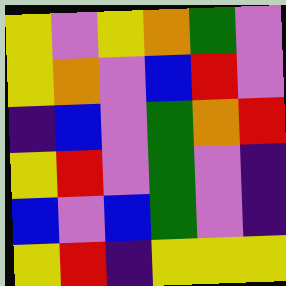[["yellow", "violet", "yellow", "orange", "green", "violet"], ["yellow", "orange", "violet", "blue", "red", "violet"], ["indigo", "blue", "violet", "green", "orange", "red"], ["yellow", "red", "violet", "green", "violet", "indigo"], ["blue", "violet", "blue", "green", "violet", "indigo"], ["yellow", "red", "indigo", "yellow", "yellow", "yellow"]]